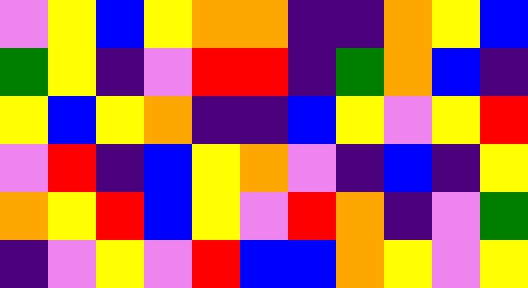[["violet", "yellow", "blue", "yellow", "orange", "orange", "indigo", "indigo", "orange", "yellow", "blue"], ["green", "yellow", "indigo", "violet", "red", "red", "indigo", "green", "orange", "blue", "indigo"], ["yellow", "blue", "yellow", "orange", "indigo", "indigo", "blue", "yellow", "violet", "yellow", "red"], ["violet", "red", "indigo", "blue", "yellow", "orange", "violet", "indigo", "blue", "indigo", "yellow"], ["orange", "yellow", "red", "blue", "yellow", "violet", "red", "orange", "indigo", "violet", "green"], ["indigo", "violet", "yellow", "violet", "red", "blue", "blue", "orange", "yellow", "violet", "yellow"]]